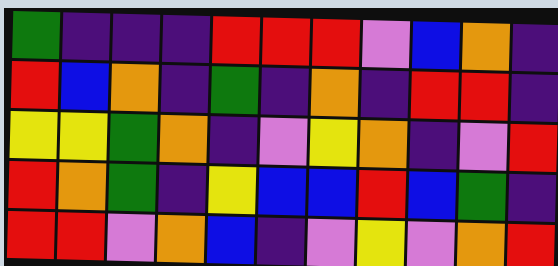[["green", "indigo", "indigo", "indigo", "red", "red", "red", "violet", "blue", "orange", "indigo"], ["red", "blue", "orange", "indigo", "green", "indigo", "orange", "indigo", "red", "red", "indigo"], ["yellow", "yellow", "green", "orange", "indigo", "violet", "yellow", "orange", "indigo", "violet", "red"], ["red", "orange", "green", "indigo", "yellow", "blue", "blue", "red", "blue", "green", "indigo"], ["red", "red", "violet", "orange", "blue", "indigo", "violet", "yellow", "violet", "orange", "red"]]